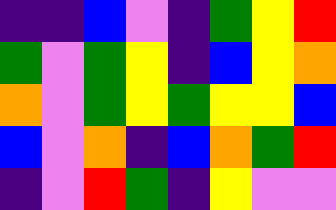[["indigo", "indigo", "blue", "violet", "indigo", "green", "yellow", "red"], ["green", "violet", "green", "yellow", "indigo", "blue", "yellow", "orange"], ["orange", "violet", "green", "yellow", "green", "yellow", "yellow", "blue"], ["blue", "violet", "orange", "indigo", "blue", "orange", "green", "red"], ["indigo", "violet", "red", "green", "indigo", "yellow", "violet", "violet"]]